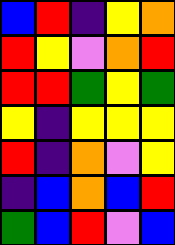[["blue", "red", "indigo", "yellow", "orange"], ["red", "yellow", "violet", "orange", "red"], ["red", "red", "green", "yellow", "green"], ["yellow", "indigo", "yellow", "yellow", "yellow"], ["red", "indigo", "orange", "violet", "yellow"], ["indigo", "blue", "orange", "blue", "red"], ["green", "blue", "red", "violet", "blue"]]